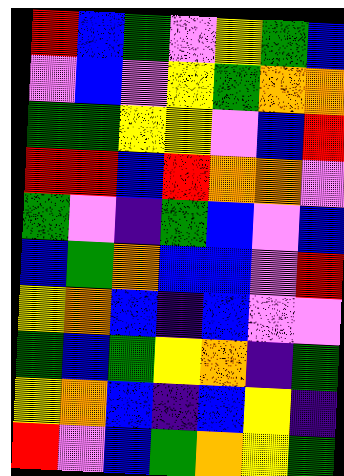[["red", "blue", "green", "violet", "yellow", "green", "blue"], ["violet", "blue", "violet", "yellow", "green", "orange", "orange"], ["green", "green", "yellow", "yellow", "violet", "blue", "red"], ["red", "red", "blue", "red", "orange", "orange", "violet"], ["green", "violet", "indigo", "green", "blue", "violet", "blue"], ["blue", "green", "orange", "blue", "blue", "violet", "red"], ["yellow", "orange", "blue", "indigo", "blue", "violet", "violet"], ["green", "blue", "green", "yellow", "orange", "indigo", "green"], ["yellow", "orange", "blue", "indigo", "blue", "yellow", "indigo"], ["red", "violet", "blue", "green", "orange", "yellow", "green"]]